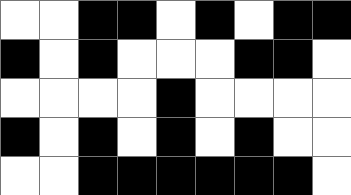[["white", "white", "black", "black", "white", "black", "white", "black", "black"], ["black", "white", "black", "white", "white", "white", "black", "black", "white"], ["white", "white", "white", "white", "black", "white", "white", "white", "white"], ["black", "white", "black", "white", "black", "white", "black", "white", "white"], ["white", "white", "black", "black", "black", "black", "black", "black", "white"]]